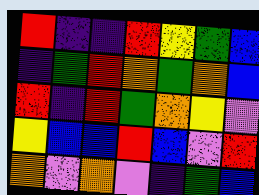[["red", "indigo", "indigo", "red", "yellow", "green", "blue"], ["indigo", "green", "red", "orange", "green", "orange", "blue"], ["red", "indigo", "red", "green", "orange", "yellow", "violet"], ["yellow", "blue", "blue", "red", "blue", "violet", "red"], ["orange", "violet", "orange", "violet", "indigo", "green", "blue"]]